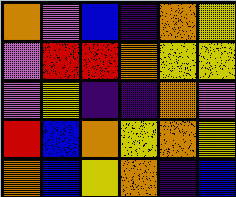[["orange", "violet", "blue", "indigo", "orange", "yellow"], ["violet", "red", "red", "orange", "yellow", "yellow"], ["violet", "yellow", "indigo", "indigo", "orange", "violet"], ["red", "blue", "orange", "yellow", "orange", "yellow"], ["orange", "blue", "yellow", "orange", "indigo", "blue"]]